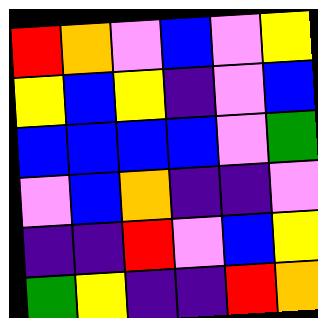[["red", "orange", "violet", "blue", "violet", "yellow"], ["yellow", "blue", "yellow", "indigo", "violet", "blue"], ["blue", "blue", "blue", "blue", "violet", "green"], ["violet", "blue", "orange", "indigo", "indigo", "violet"], ["indigo", "indigo", "red", "violet", "blue", "yellow"], ["green", "yellow", "indigo", "indigo", "red", "orange"]]